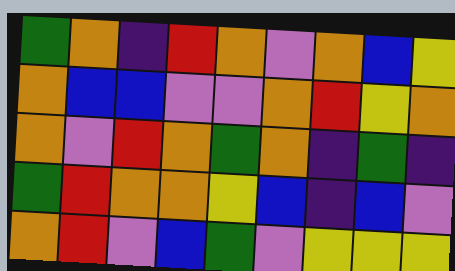[["green", "orange", "indigo", "red", "orange", "violet", "orange", "blue", "yellow"], ["orange", "blue", "blue", "violet", "violet", "orange", "red", "yellow", "orange"], ["orange", "violet", "red", "orange", "green", "orange", "indigo", "green", "indigo"], ["green", "red", "orange", "orange", "yellow", "blue", "indigo", "blue", "violet"], ["orange", "red", "violet", "blue", "green", "violet", "yellow", "yellow", "yellow"]]